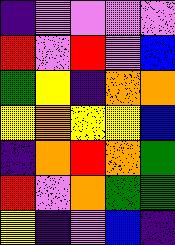[["indigo", "violet", "violet", "violet", "violet"], ["red", "violet", "red", "violet", "blue"], ["green", "yellow", "indigo", "orange", "orange"], ["yellow", "orange", "yellow", "yellow", "blue"], ["indigo", "orange", "red", "orange", "green"], ["red", "violet", "orange", "green", "green"], ["yellow", "indigo", "violet", "blue", "indigo"]]